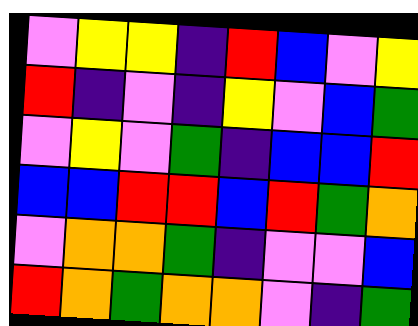[["violet", "yellow", "yellow", "indigo", "red", "blue", "violet", "yellow"], ["red", "indigo", "violet", "indigo", "yellow", "violet", "blue", "green"], ["violet", "yellow", "violet", "green", "indigo", "blue", "blue", "red"], ["blue", "blue", "red", "red", "blue", "red", "green", "orange"], ["violet", "orange", "orange", "green", "indigo", "violet", "violet", "blue"], ["red", "orange", "green", "orange", "orange", "violet", "indigo", "green"]]